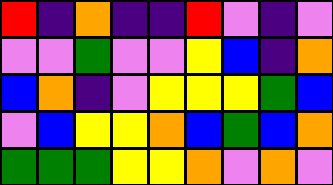[["red", "indigo", "orange", "indigo", "indigo", "red", "violet", "indigo", "violet"], ["violet", "violet", "green", "violet", "violet", "yellow", "blue", "indigo", "orange"], ["blue", "orange", "indigo", "violet", "yellow", "yellow", "yellow", "green", "blue"], ["violet", "blue", "yellow", "yellow", "orange", "blue", "green", "blue", "orange"], ["green", "green", "green", "yellow", "yellow", "orange", "violet", "orange", "violet"]]